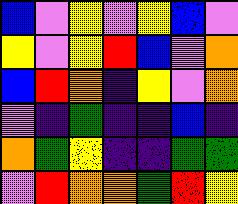[["blue", "violet", "yellow", "violet", "yellow", "blue", "violet"], ["yellow", "violet", "yellow", "red", "blue", "violet", "orange"], ["blue", "red", "orange", "indigo", "yellow", "violet", "orange"], ["violet", "indigo", "green", "indigo", "indigo", "blue", "indigo"], ["orange", "green", "yellow", "indigo", "indigo", "green", "green"], ["violet", "red", "orange", "orange", "green", "red", "yellow"]]